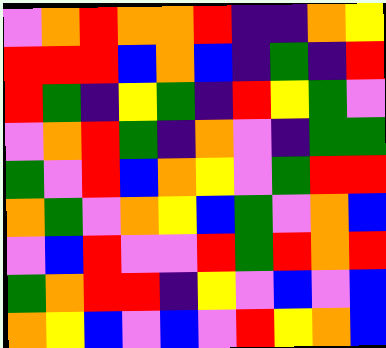[["violet", "orange", "red", "orange", "orange", "red", "indigo", "indigo", "orange", "yellow"], ["red", "red", "red", "blue", "orange", "blue", "indigo", "green", "indigo", "red"], ["red", "green", "indigo", "yellow", "green", "indigo", "red", "yellow", "green", "violet"], ["violet", "orange", "red", "green", "indigo", "orange", "violet", "indigo", "green", "green"], ["green", "violet", "red", "blue", "orange", "yellow", "violet", "green", "red", "red"], ["orange", "green", "violet", "orange", "yellow", "blue", "green", "violet", "orange", "blue"], ["violet", "blue", "red", "violet", "violet", "red", "green", "red", "orange", "red"], ["green", "orange", "red", "red", "indigo", "yellow", "violet", "blue", "violet", "blue"], ["orange", "yellow", "blue", "violet", "blue", "violet", "red", "yellow", "orange", "blue"]]